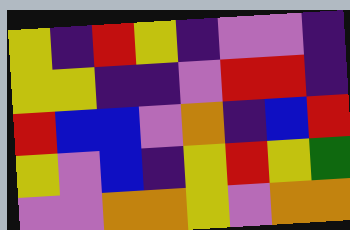[["yellow", "indigo", "red", "yellow", "indigo", "violet", "violet", "indigo"], ["yellow", "yellow", "indigo", "indigo", "violet", "red", "red", "indigo"], ["red", "blue", "blue", "violet", "orange", "indigo", "blue", "red"], ["yellow", "violet", "blue", "indigo", "yellow", "red", "yellow", "green"], ["violet", "violet", "orange", "orange", "yellow", "violet", "orange", "orange"]]